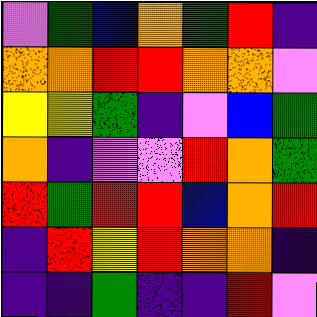[["violet", "green", "blue", "orange", "green", "red", "indigo"], ["orange", "orange", "red", "red", "orange", "orange", "violet"], ["yellow", "yellow", "green", "indigo", "violet", "blue", "green"], ["orange", "indigo", "violet", "violet", "red", "orange", "green"], ["red", "green", "red", "red", "blue", "orange", "red"], ["indigo", "red", "yellow", "red", "orange", "orange", "indigo"], ["indigo", "indigo", "green", "indigo", "indigo", "red", "violet"]]